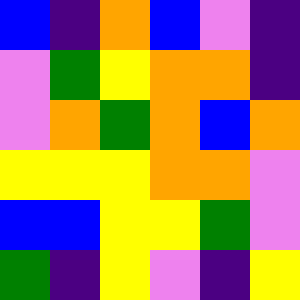[["blue", "indigo", "orange", "blue", "violet", "indigo"], ["violet", "green", "yellow", "orange", "orange", "indigo"], ["violet", "orange", "green", "orange", "blue", "orange"], ["yellow", "yellow", "yellow", "orange", "orange", "violet"], ["blue", "blue", "yellow", "yellow", "green", "violet"], ["green", "indigo", "yellow", "violet", "indigo", "yellow"]]